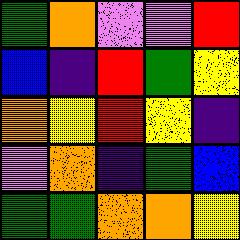[["green", "orange", "violet", "violet", "red"], ["blue", "indigo", "red", "green", "yellow"], ["orange", "yellow", "red", "yellow", "indigo"], ["violet", "orange", "indigo", "green", "blue"], ["green", "green", "orange", "orange", "yellow"]]